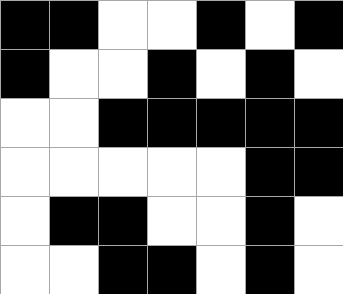[["black", "black", "white", "white", "black", "white", "black"], ["black", "white", "white", "black", "white", "black", "white"], ["white", "white", "black", "black", "black", "black", "black"], ["white", "white", "white", "white", "white", "black", "black"], ["white", "black", "black", "white", "white", "black", "white"], ["white", "white", "black", "black", "white", "black", "white"]]